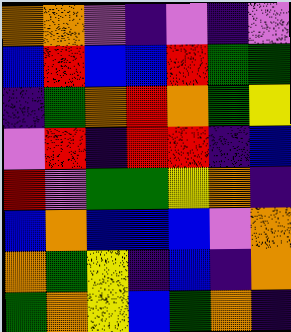[["orange", "orange", "violet", "indigo", "violet", "indigo", "violet"], ["blue", "red", "blue", "blue", "red", "green", "green"], ["indigo", "green", "orange", "red", "orange", "green", "yellow"], ["violet", "red", "indigo", "red", "red", "indigo", "blue"], ["red", "violet", "green", "green", "yellow", "orange", "indigo"], ["blue", "orange", "blue", "blue", "blue", "violet", "orange"], ["orange", "green", "yellow", "indigo", "blue", "indigo", "orange"], ["green", "orange", "yellow", "blue", "green", "orange", "indigo"]]